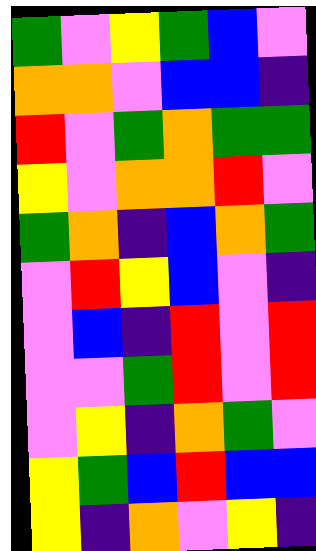[["green", "violet", "yellow", "green", "blue", "violet"], ["orange", "orange", "violet", "blue", "blue", "indigo"], ["red", "violet", "green", "orange", "green", "green"], ["yellow", "violet", "orange", "orange", "red", "violet"], ["green", "orange", "indigo", "blue", "orange", "green"], ["violet", "red", "yellow", "blue", "violet", "indigo"], ["violet", "blue", "indigo", "red", "violet", "red"], ["violet", "violet", "green", "red", "violet", "red"], ["violet", "yellow", "indigo", "orange", "green", "violet"], ["yellow", "green", "blue", "red", "blue", "blue"], ["yellow", "indigo", "orange", "violet", "yellow", "indigo"]]